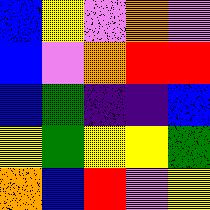[["blue", "yellow", "violet", "orange", "violet"], ["blue", "violet", "orange", "red", "red"], ["blue", "green", "indigo", "indigo", "blue"], ["yellow", "green", "yellow", "yellow", "green"], ["orange", "blue", "red", "violet", "yellow"]]